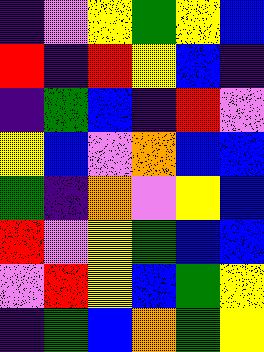[["indigo", "violet", "yellow", "green", "yellow", "blue"], ["red", "indigo", "red", "yellow", "blue", "indigo"], ["indigo", "green", "blue", "indigo", "red", "violet"], ["yellow", "blue", "violet", "orange", "blue", "blue"], ["green", "indigo", "orange", "violet", "yellow", "blue"], ["red", "violet", "yellow", "green", "blue", "blue"], ["violet", "red", "yellow", "blue", "green", "yellow"], ["indigo", "green", "blue", "orange", "green", "yellow"]]